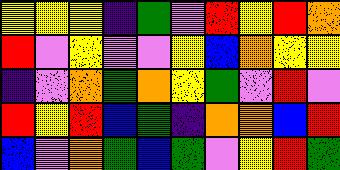[["yellow", "yellow", "yellow", "indigo", "green", "violet", "red", "yellow", "red", "orange"], ["red", "violet", "yellow", "violet", "violet", "yellow", "blue", "orange", "yellow", "yellow"], ["indigo", "violet", "orange", "green", "orange", "yellow", "green", "violet", "red", "violet"], ["red", "yellow", "red", "blue", "green", "indigo", "orange", "orange", "blue", "red"], ["blue", "violet", "orange", "green", "blue", "green", "violet", "yellow", "red", "green"]]